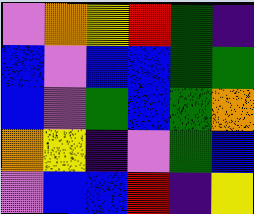[["violet", "orange", "yellow", "red", "green", "indigo"], ["blue", "violet", "blue", "blue", "green", "green"], ["blue", "violet", "green", "blue", "green", "orange"], ["orange", "yellow", "indigo", "violet", "green", "blue"], ["violet", "blue", "blue", "red", "indigo", "yellow"]]